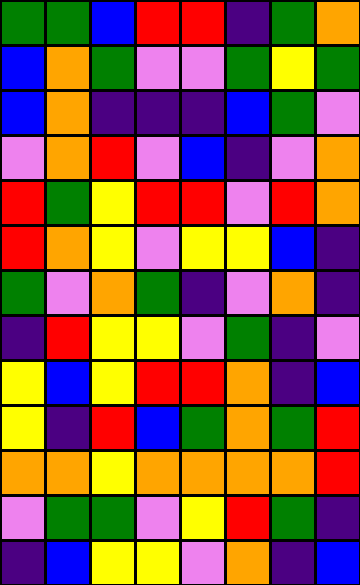[["green", "green", "blue", "red", "red", "indigo", "green", "orange"], ["blue", "orange", "green", "violet", "violet", "green", "yellow", "green"], ["blue", "orange", "indigo", "indigo", "indigo", "blue", "green", "violet"], ["violet", "orange", "red", "violet", "blue", "indigo", "violet", "orange"], ["red", "green", "yellow", "red", "red", "violet", "red", "orange"], ["red", "orange", "yellow", "violet", "yellow", "yellow", "blue", "indigo"], ["green", "violet", "orange", "green", "indigo", "violet", "orange", "indigo"], ["indigo", "red", "yellow", "yellow", "violet", "green", "indigo", "violet"], ["yellow", "blue", "yellow", "red", "red", "orange", "indigo", "blue"], ["yellow", "indigo", "red", "blue", "green", "orange", "green", "red"], ["orange", "orange", "yellow", "orange", "orange", "orange", "orange", "red"], ["violet", "green", "green", "violet", "yellow", "red", "green", "indigo"], ["indigo", "blue", "yellow", "yellow", "violet", "orange", "indigo", "blue"]]